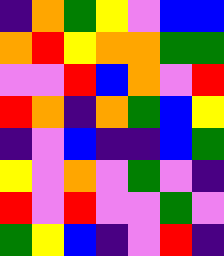[["indigo", "orange", "green", "yellow", "violet", "blue", "blue"], ["orange", "red", "yellow", "orange", "orange", "green", "green"], ["violet", "violet", "red", "blue", "orange", "violet", "red"], ["red", "orange", "indigo", "orange", "green", "blue", "yellow"], ["indigo", "violet", "blue", "indigo", "indigo", "blue", "green"], ["yellow", "violet", "orange", "violet", "green", "violet", "indigo"], ["red", "violet", "red", "violet", "violet", "green", "violet"], ["green", "yellow", "blue", "indigo", "violet", "red", "indigo"]]